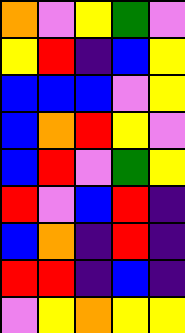[["orange", "violet", "yellow", "green", "violet"], ["yellow", "red", "indigo", "blue", "yellow"], ["blue", "blue", "blue", "violet", "yellow"], ["blue", "orange", "red", "yellow", "violet"], ["blue", "red", "violet", "green", "yellow"], ["red", "violet", "blue", "red", "indigo"], ["blue", "orange", "indigo", "red", "indigo"], ["red", "red", "indigo", "blue", "indigo"], ["violet", "yellow", "orange", "yellow", "yellow"]]